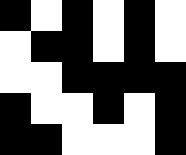[["black", "white", "black", "white", "black", "white"], ["white", "black", "black", "white", "black", "white"], ["white", "white", "black", "black", "black", "black"], ["black", "white", "white", "black", "white", "black"], ["black", "black", "white", "white", "white", "black"]]